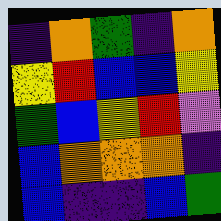[["indigo", "orange", "green", "indigo", "orange"], ["yellow", "red", "blue", "blue", "yellow"], ["green", "blue", "yellow", "red", "violet"], ["blue", "orange", "orange", "orange", "indigo"], ["blue", "indigo", "indigo", "blue", "green"]]